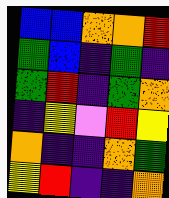[["blue", "blue", "orange", "orange", "red"], ["green", "blue", "indigo", "green", "indigo"], ["green", "red", "indigo", "green", "orange"], ["indigo", "yellow", "violet", "red", "yellow"], ["orange", "indigo", "indigo", "orange", "green"], ["yellow", "red", "indigo", "indigo", "orange"]]